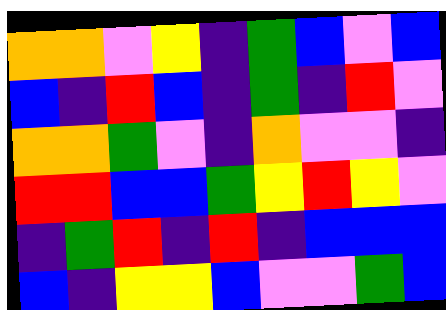[["orange", "orange", "violet", "yellow", "indigo", "green", "blue", "violet", "blue"], ["blue", "indigo", "red", "blue", "indigo", "green", "indigo", "red", "violet"], ["orange", "orange", "green", "violet", "indigo", "orange", "violet", "violet", "indigo"], ["red", "red", "blue", "blue", "green", "yellow", "red", "yellow", "violet"], ["indigo", "green", "red", "indigo", "red", "indigo", "blue", "blue", "blue"], ["blue", "indigo", "yellow", "yellow", "blue", "violet", "violet", "green", "blue"]]